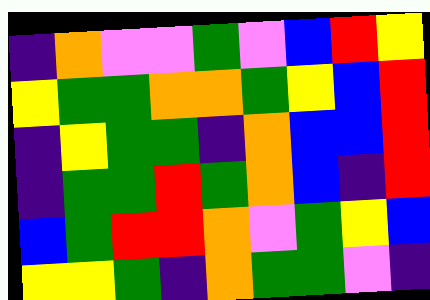[["indigo", "orange", "violet", "violet", "green", "violet", "blue", "red", "yellow"], ["yellow", "green", "green", "orange", "orange", "green", "yellow", "blue", "red"], ["indigo", "yellow", "green", "green", "indigo", "orange", "blue", "blue", "red"], ["indigo", "green", "green", "red", "green", "orange", "blue", "indigo", "red"], ["blue", "green", "red", "red", "orange", "violet", "green", "yellow", "blue"], ["yellow", "yellow", "green", "indigo", "orange", "green", "green", "violet", "indigo"]]